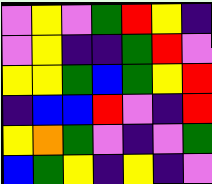[["violet", "yellow", "violet", "green", "red", "yellow", "indigo"], ["violet", "yellow", "indigo", "indigo", "green", "red", "violet"], ["yellow", "yellow", "green", "blue", "green", "yellow", "red"], ["indigo", "blue", "blue", "red", "violet", "indigo", "red"], ["yellow", "orange", "green", "violet", "indigo", "violet", "green"], ["blue", "green", "yellow", "indigo", "yellow", "indigo", "violet"]]